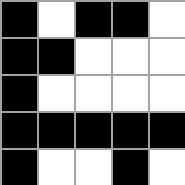[["black", "white", "black", "black", "white"], ["black", "black", "white", "white", "white"], ["black", "white", "white", "white", "white"], ["black", "black", "black", "black", "black"], ["black", "white", "white", "black", "white"]]